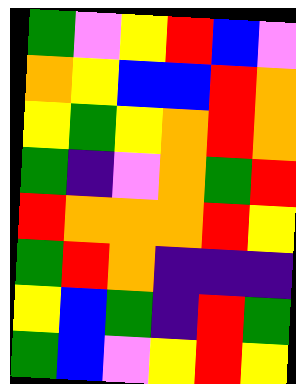[["green", "violet", "yellow", "red", "blue", "violet"], ["orange", "yellow", "blue", "blue", "red", "orange"], ["yellow", "green", "yellow", "orange", "red", "orange"], ["green", "indigo", "violet", "orange", "green", "red"], ["red", "orange", "orange", "orange", "red", "yellow"], ["green", "red", "orange", "indigo", "indigo", "indigo"], ["yellow", "blue", "green", "indigo", "red", "green"], ["green", "blue", "violet", "yellow", "red", "yellow"]]